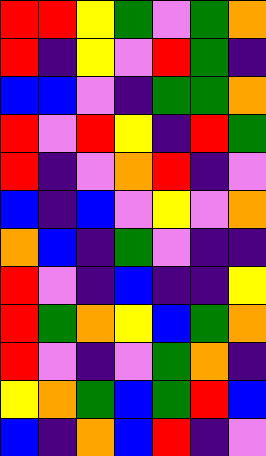[["red", "red", "yellow", "green", "violet", "green", "orange"], ["red", "indigo", "yellow", "violet", "red", "green", "indigo"], ["blue", "blue", "violet", "indigo", "green", "green", "orange"], ["red", "violet", "red", "yellow", "indigo", "red", "green"], ["red", "indigo", "violet", "orange", "red", "indigo", "violet"], ["blue", "indigo", "blue", "violet", "yellow", "violet", "orange"], ["orange", "blue", "indigo", "green", "violet", "indigo", "indigo"], ["red", "violet", "indigo", "blue", "indigo", "indigo", "yellow"], ["red", "green", "orange", "yellow", "blue", "green", "orange"], ["red", "violet", "indigo", "violet", "green", "orange", "indigo"], ["yellow", "orange", "green", "blue", "green", "red", "blue"], ["blue", "indigo", "orange", "blue", "red", "indigo", "violet"]]